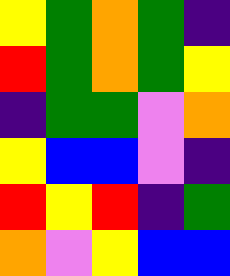[["yellow", "green", "orange", "green", "indigo"], ["red", "green", "orange", "green", "yellow"], ["indigo", "green", "green", "violet", "orange"], ["yellow", "blue", "blue", "violet", "indigo"], ["red", "yellow", "red", "indigo", "green"], ["orange", "violet", "yellow", "blue", "blue"]]